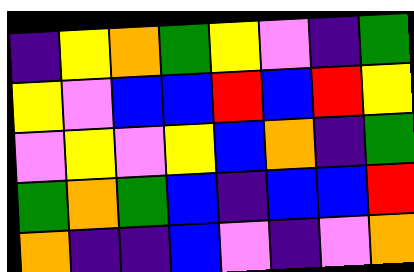[["indigo", "yellow", "orange", "green", "yellow", "violet", "indigo", "green"], ["yellow", "violet", "blue", "blue", "red", "blue", "red", "yellow"], ["violet", "yellow", "violet", "yellow", "blue", "orange", "indigo", "green"], ["green", "orange", "green", "blue", "indigo", "blue", "blue", "red"], ["orange", "indigo", "indigo", "blue", "violet", "indigo", "violet", "orange"]]